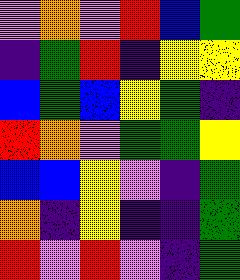[["violet", "orange", "violet", "red", "blue", "green"], ["indigo", "green", "red", "indigo", "yellow", "yellow"], ["blue", "green", "blue", "yellow", "green", "indigo"], ["red", "orange", "violet", "green", "green", "yellow"], ["blue", "blue", "yellow", "violet", "indigo", "green"], ["orange", "indigo", "yellow", "indigo", "indigo", "green"], ["red", "violet", "red", "violet", "indigo", "green"]]